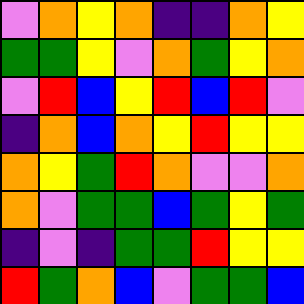[["violet", "orange", "yellow", "orange", "indigo", "indigo", "orange", "yellow"], ["green", "green", "yellow", "violet", "orange", "green", "yellow", "orange"], ["violet", "red", "blue", "yellow", "red", "blue", "red", "violet"], ["indigo", "orange", "blue", "orange", "yellow", "red", "yellow", "yellow"], ["orange", "yellow", "green", "red", "orange", "violet", "violet", "orange"], ["orange", "violet", "green", "green", "blue", "green", "yellow", "green"], ["indigo", "violet", "indigo", "green", "green", "red", "yellow", "yellow"], ["red", "green", "orange", "blue", "violet", "green", "green", "blue"]]